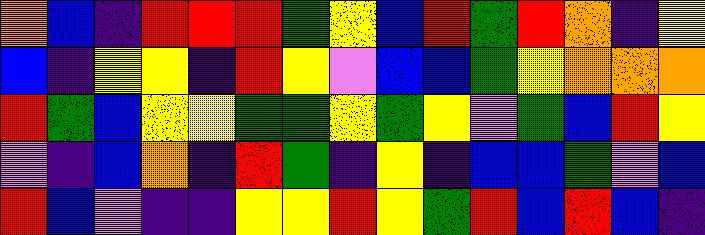[["orange", "blue", "indigo", "red", "red", "red", "green", "yellow", "blue", "red", "green", "red", "orange", "indigo", "yellow"], ["blue", "indigo", "yellow", "yellow", "indigo", "red", "yellow", "violet", "blue", "blue", "green", "yellow", "orange", "orange", "orange"], ["red", "green", "blue", "yellow", "yellow", "green", "green", "yellow", "green", "yellow", "violet", "green", "blue", "red", "yellow"], ["violet", "indigo", "blue", "orange", "indigo", "red", "green", "indigo", "yellow", "indigo", "blue", "blue", "green", "violet", "blue"], ["red", "blue", "violet", "indigo", "indigo", "yellow", "yellow", "red", "yellow", "green", "red", "blue", "red", "blue", "indigo"]]